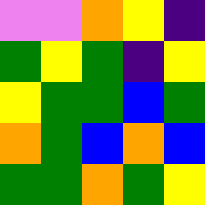[["violet", "violet", "orange", "yellow", "indigo"], ["green", "yellow", "green", "indigo", "yellow"], ["yellow", "green", "green", "blue", "green"], ["orange", "green", "blue", "orange", "blue"], ["green", "green", "orange", "green", "yellow"]]